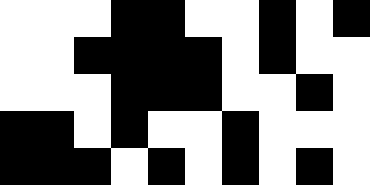[["white", "white", "white", "black", "black", "white", "white", "black", "white", "black"], ["white", "white", "black", "black", "black", "black", "white", "black", "white", "white"], ["white", "white", "white", "black", "black", "black", "white", "white", "black", "white"], ["black", "black", "white", "black", "white", "white", "black", "white", "white", "white"], ["black", "black", "black", "white", "black", "white", "black", "white", "black", "white"]]